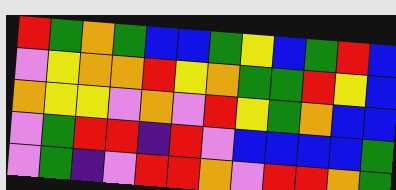[["red", "green", "orange", "green", "blue", "blue", "green", "yellow", "blue", "green", "red", "blue"], ["violet", "yellow", "orange", "orange", "red", "yellow", "orange", "green", "green", "red", "yellow", "blue"], ["orange", "yellow", "yellow", "violet", "orange", "violet", "red", "yellow", "green", "orange", "blue", "blue"], ["violet", "green", "red", "red", "indigo", "red", "violet", "blue", "blue", "blue", "blue", "green"], ["violet", "green", "indigo", "violet", "red", "red", "orange", "violet", "red", "red", "orange", "green"]]